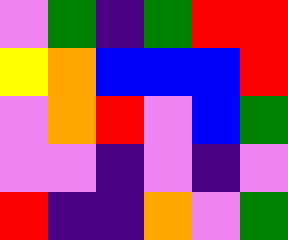[["violet", "green", "indigo", "green", "red", "red"], ["yellow", "orange", "blue", "blue", "blue", "red"], ["violet", "orange", "red", "violet", "blue", "green"], ["violet", "violet", "indigo", "violet", "indigo", "violet"], ["red", "indigo", "indigo", "orange", "violet", "green"]]